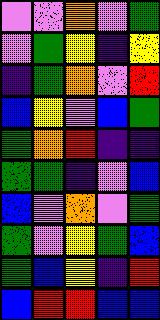[["violet", "violet", "orange", "violet", "green"], ["violet", "green", "yellow", "indigo", "yellow"], ["indigo", "green", "orange", "violet", "red"], ["blue", "yellow", "violet", "blue", "green"], ["green", "orange", "red", "indigo", "indigo"], ["green", "green", "indigo", "violet", "blue"], ["blue", "violet", "orange", "violet", "green"], ["green", "violet", "yellow", "green", "blue"], ["green", "blue", "yellow", "indigo", "red"], ["blue", "red", "red", "blue", "blue"]]